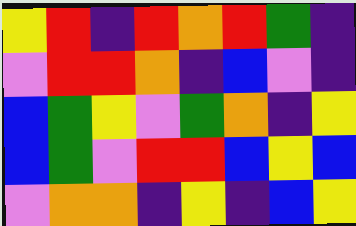[["yellow", "red", "indigo", "red", "orange", "red", "green", "indigo"], ["violet", "red", "red", "orange", "indigo", "blue", "violet", "indigo"], ["blue", "green", "yellow", "violet", "green", "orange", "indigo", "yellow"], ["blue", "green", "violet", "red", "red", "blue", "yellow", "blue"], ["violet", "orange", "orange", "indigo", "yellow", "indigo", "blue", "yellow"]]